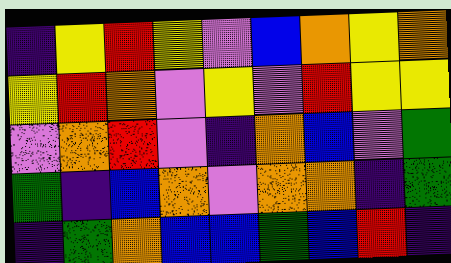[["indigo", "yellow", "red", "yellow", "violet", "blue", "orange", "yellow", "orange"], ["yellow", "red", "orange", "violet", "yellow", "violet", "red", "yellow", "yellow"], ["violet", "orange", "red", "violet", "indigo", "orange", "blue", "violet", "green"], ["green", "indigo", "blue", "orange", "violet", "orange", "orange", "indigo", "green"], ["indigo", "green", "orange", "blue", "blue", "green", "blue", "red", "indigo"]]